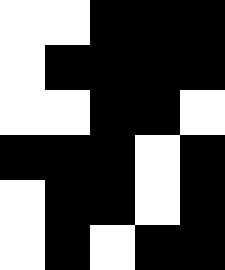[["white", "white", "black", "black", "black"], ["white", "black", "black", "black", "black"], ["white", "white", "black", "black", "white"], ["black", "black", "black", "white", "black"], ["white", "black", "black", "white", "black"], ["white", "black", "white", "black", "black"]]